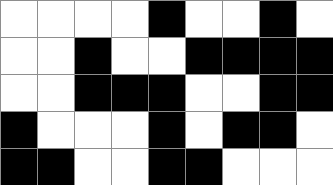[["white", "white", "white", "white", "black", "white", "white", "black", "white"], ["white", "white", "black", "white", "white", "black", "black", "black", "black"], ["white", "white", "black", "black", "black", "white", "white", "black", "black"], ["black", "white", "white", "white", "black", "white", "black", "black", "white"], ["black", "black", "white", "white", "black", "black", "white", "white", "white"]]